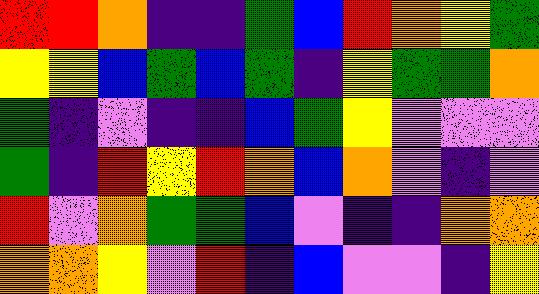[["red", "red", "orange", "indigo", "indigo", "green", "blue", "red", "orange", "yellow", "green"], ["yellow", "yellow", "blue", "green", "blue", "green", "indigo", "yellow", "green", "green", "orange"], ["green", "indigo", "violet", "indigo", "indigo", "blue", "green", "yellow", "violet", "violet", "violet"], ["green", "indigo", "red", "yellow", "red", "orange", "blue", "orange", "violet", "indigo", "violet"], ["red", "violet", "orange", "green", "green", "blue", "violet", "indigo", "indigo", "orange", "orange"], ["orange", "orange", "yellow", "violet", "red", "indigo", "blue", "violet", "violet", "indigo", "yellow"]]